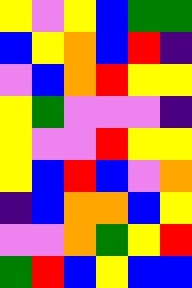[["yellow", "violet", "yellow", "blue", "green", "green"], ["blue", "yellow", "orange", "blue", "red", "indigo"], ["violet", "blue", "orange", "red", "yellow", "yellow"], ["yellow", "green", "violet", "violet", "violet", "indigo"], ["yellow", "violet", "violet", "red", "yellow", "yellow"], ["yellow", "blue", "red", "blue", "violet", "orange"], ["indigo", "blue", "orange", "orange", "blue", "yellow"], ["violet", "violet", "orange", "green", "yellow", "red"], ["green", "red", "blue", "yellow", "blue", "blue"]]